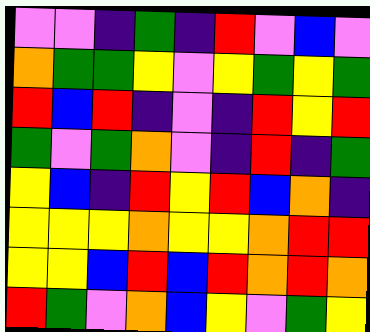[["violet", "violet", "indigo", "green", "indigo", "red", "violet", "blue", "violet"], ["orange", "green", "green", "yellow", "violet", "yellow", "green", "yellow", "green"], ["red", "blue", "red", "indigo", "violet", "indigo", "red", "yellow", "red"], ["green", "violet", "green", "orange", "violet", "indigo", "red", "indigo", "green"], ["yellow", "blue", "indigo", "red", "yellow", "red", "blue", "orange", "indigo"], ["yellow", "yellow", "yellow", "orange", "yellow", "yellow", "orange", "red", "red"], ["yellow", "yellow", "blue", "red", "blue", "red", "orange", "red", "orange"], ["red", "green", "violet", "orange", "blue", "yellow", "violet", "green", "yellow"]]